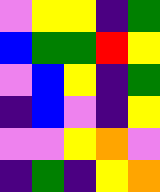[["violet", "yellow", "yellow", "indigo", "green"], ["blue", "green", "green", "red", "yellow"], ["violet", "blue", "yellow", "indigo", "green"], ["indigo", "blue", "violet", "indigo", "yellow"], ["violet", "violet", "yellow", "orange", "violet"], ["indigo", "green", "indigo", "yellow", "orange"]]